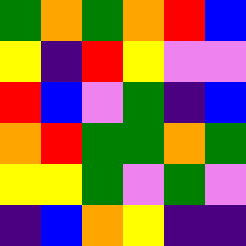[["green", "orange", "green", "orange", "red", "blue"], ["yellow", "indigo", "red", "yellow", "violet", "violet"], ["red", "blue", "violet", "green", "indigo", "blue"], ["orange", "red", "green", "green", "orange", "green"], ["yellow", "yellow", "green", "violet", "green", "violet"], ["indigo", "blue", "orange", "yellow", "indigo", "indigo"]]